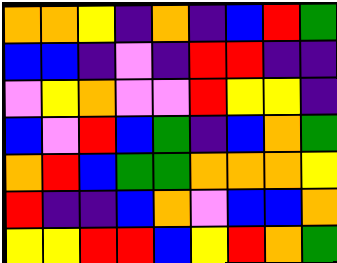[["orange", "orange", "yellow", "indigo", "orange", "indigo", "blue", "red", "green"], ["blue", "blue", "indigo", "violet", "indigo", "red", "red", "indigo", "indigo"], ["violet", "yellow", "orange", "violet", "violet", "red", "yellow", "yellow", "indigo"], ["blue", "violet", "red", "blue", "green", "indigo", "blue", "orange", "green"], ["orange", "red", "blue", "green", "green", "orange", "orange", "orange", "yellow"], ["red", "indigo", "indigo", "blue", "orange", "violet", "blue", "blue", "orange"], ["yellow", "yellow", "red", "red", "blue", "yellow", "red", "orange", "green"]]